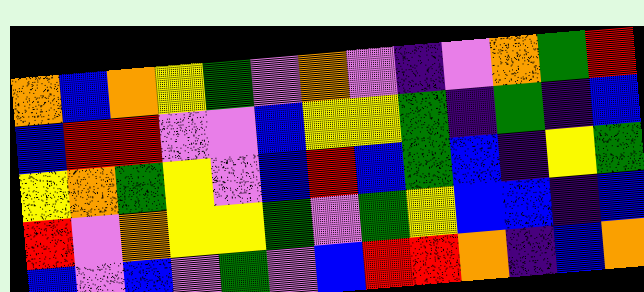[["orange", "blue", "orange", "yellow", "green", "violet", "orange", "violet", "indigo", "violet", "orange", "green", "red"], ["blue", "red", "red", "violet", "violet", "blue", "yellow", "yellow", "green", "indigo", "green", "indigo", "blue"], ["yellow", "orange", "green", "yellow", "violet", "blue", "red", "blue", "green", "blue", "indigo", "yellow", "green"], ["red", "violet", "orange", "yellow", "yellow", "green", "violet", "green", "yellow", "blue", "blue", "indigo", "blue"], ["blue", "violet", "blue", "violet", "green", "violet", "blue", "red", "red", "orange", "indigo", "blue", "orange"]]